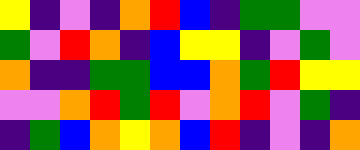[["yellow", "indigo", "violet", "indigo", "orange", "red", "blue", "indigo", "green", "green", "violet", "violet"], ["green", "violet", "red", "orange", "indigo", "blue", "yellow", "yellow", "indigo", "violet", "green", "violet"], ["orange", "indigo", "indigo", "green", "green", "blue", "blue", "orange", "green", "red", "yellow", "yellow"], ["violet", "violet", "orange", "red", "green", "red", "violet", "orange", "red", "violet", "green", "indigo"], ["indigo", "green", "blue", "orange", "yellow", "orange", "blue", "red", "indigo", "violet", "indigo", "orange"]]